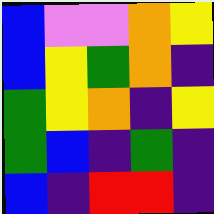[["blue", "violet", "violet", "orange", "yellow"], ["blue", "yellow", "green", "orange", "indigo"], ["green", "yellow", "orange", "indigo", "yellow"], ["green", "blue", "indigo", "green", "indigo"], ["blue", "indigo", "red", "red", "indigo"]]